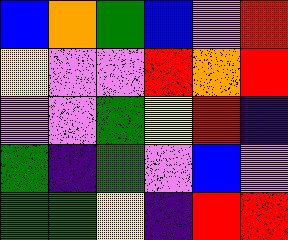[["blue", "orange", "green", "blue", "violet", "red"], ["yellow", "violet", "violet", "red", "orange", "red"], ["violet", "violet", "green", "yellow", "red", "indigo"], ["green", "indigo", "green", "violet", "blue", "violet"], ["green", "green", "yellow", "indigo", "red", "red"]]